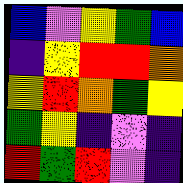[["blue", "violet", "yellow", "green", "blue"], ["indigo", "yellow", "red", "red", "orange"], ["yellow", "red", "orange", "green", "yellow"], ["green", "yellow", "indigo", "violet", "indigo"], ["red", "green", "red", "violet", "indigo"]]